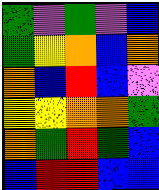[["green", "violet", "green", "violet", "blue"], ["green", "yellow", "orange", "blue", "orange"], ["orange", "blue", "red", "blue", "violet"], ["yellow", "yellow", "orange", "orange", "green"], ["orange", "green", "red", "green", "blue"], ["blue", "red", "red", "blue", "blue"]]